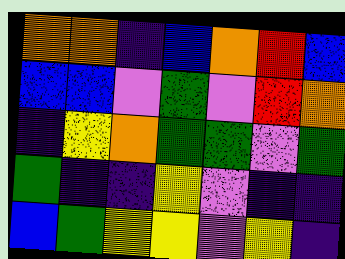[["orange", "orange", "indigo", "blue", "orange", "red", "blue"], ["blue", "blue", "violet", "green", "violet", "red", "orange"], ["indigo", "yellow", "orange", "green", "green", "violet", "green"], ["green", "indigo", "indigo", "yellow", "violet", "indigo", "indigo"], ["blue", "green", "yellow", "yellow", "violet", "yellow", "indigo"]]